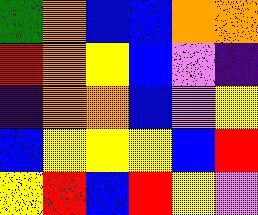[["green", "orange", "blue", "blue", "orange", "orange"], ["red", "orange", "yellow", "blue", "violet", "indigo"], ["indigo", "orange", "orange", "blue", "violet", "yellow"], ["blue", "yellow", "yellow", "yellow", "blue", "red"], ["yellow", "red", "blue", "red", "yellow", "violet"]]